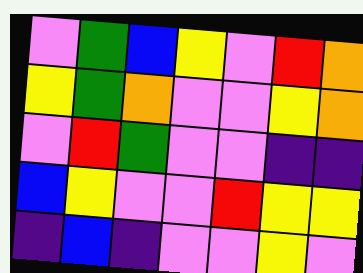[["violet", "green", "blue", "yellow", "violet", "red", "orange"], ["yellow", "green", "orange", "violet", "violet", "yellow", "orange"], ["violet", "red", "green", "violet", "violet", "indigo", "indigo"], ["blue", "yellow", "violet", "violet", "red", "yellow", "yellow"], ["indigo", "blue", "indigo", "violet", "violet", "yellow", "violet"]]